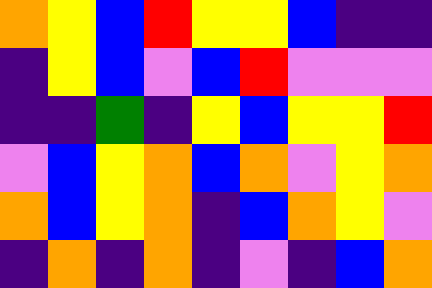[["orange", "yellow", "blue", "red", "yellow", "yellow", "blue", "indigo", "indigo"], ["indigo", "yellow", "blue", "violet", "blue", "red", "violet", "violet", "violet"], ["indigo", "indigo", "green", "indigo", "yellow", "blue", "yellow", "yellow", "red"], ["violet", "blue", "yellow", "orange", "blue", "orange", "violet", "yellow", "orange"], ["orange", "blue", "yellow", "orange", "indigo", "blue", "orange", "yellow", "violet"], ["indigo", "orange", "indigo", "orange", "indigo", "violet", "indigo", "blue", "orange"]]